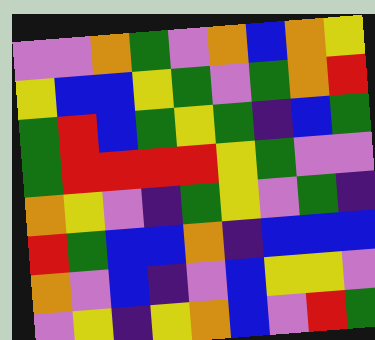[["violet", "violet", "orange", "green", "violet", "orange", "blue", "orange", "yellow"], ["yellow", "blue", "blue", "yellow", "green", "violet", "green", "orange", "red"], ["green", "red", "blue", "green", "yellow", "green", "indigo", "blue", "green"], ["green", "red", "red", "red", "red", "yellow", "green", "violet", "violet"], ["orange", "yellow", "violet", "indigo", "green", "yellow", "violet", "green", "indigo"], ["red", "green", "blue", "blue", "orange", "indigo", "blue", "blue", "blue"], ["orange", "violet", "blue", "indigo", "violet", "blue", "yellow", "yellow", "violet"], ["violet", "yellow", "indigo", "yellow", "orange", "blue", "violet", "red", "green"]]